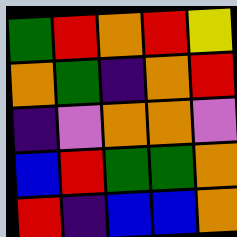[["green", "red", "orange", "red", "yellow"], ["orange", "green", "indigo", "orange", "red"], ["indigo", "violet", "orange", "orange", "violet"], ["blue", "red", "green", "green", "orange"], ["red", "indigo", "blue", "blue", "orange"]]